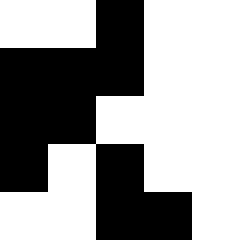[["white", "white", "black", "white", "white"], ["black", "black", "black", "white", "white"], ["black", "black", "white", "white", "white"], ["black", "white", "black", "white", "white"], ["white", "white", "black", "black", "white"]]